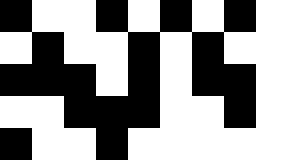[["black", "white", "white", "black", "white", "black", "white", "black", "white"], ["white", "black", "white", "white", "black", "white", "black", "white", "white"], ["black", "black", "black", "white", "black", "white", "black", "black", "white"], ["white", "white", "black", "black", "black", "white", "white", "black", "white"], ["black", "white", "white", "black", "white", "white", "white", "white", "white"]]